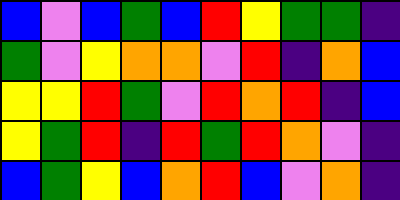[["blue", "violet", "blue", "green", "blue", "red", "yellow", "green", "green", "indigo"], ["green", "violet", "yellow", "orange", "orange", "violet", "red", "indigo", "orange", "blue"], ["yellow", "yellow", "red", "green", "violet", "red", "orange", "red", "indigo", "blue"], ["yellow", "green", "red", "indigo", "red", "green", "red", "orange", "violet", "indigo"], ["blue", "green", "yellow", "blue", "orange", "red", "blue", "violet", "orange", "indigo"]]